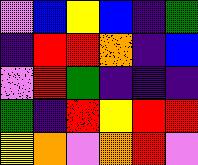[["violet", "blue", "yellow", "blue", "indigo", "green"], ["indigo", "red", "red", "orange", "indigo", "blue"], ["violet", "red", "green", "indigo", "indigo", "indigo"], ["green", "indigo", "red", "yellow", "red", "red"], ["yellow", "orange", "violet", "orange", "red", "violet"]]